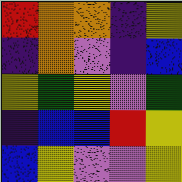[["red", "orange", "orange", "indigo", "yellow"], ["indigo", "orange", "violet", "indigo", "blue"], ["yellow", "green", "yellow", "violet", "green"], ["indigo", "blue", "blue", "red", "yellow"], ["blue", "yellow", "violet", "violet", "yellow"]]